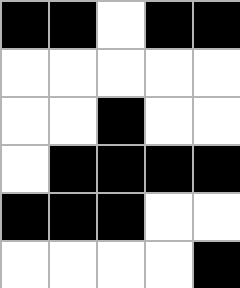[["black", "black", "white", "black", "black"], ["white", "white", "white", "white", "white"], ["white", "white", "black", "white", "white"], ["white", "black", "black", "black", "black"], ["black", "black", "black", "white", "white"], ["white", "white", "white", "white", "black"]]